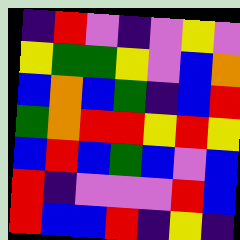[["indigo", "red", "violet", "indigo", "violet", "yellow", "violet"], ["yellow", "green", "green", "yellow", "violet", "blue", "orange"], ["blue", "orange", "blue", "green", "indigo", "blue", "red"], ["green", "orange", "red", "red", "yellow", "red", "yellow"], ["blue", "red", "blue", "green", "blue", "violet", "blue"], ["red", "indigo", "violet", "violet", "violet", "red", "blue"], ["red", "blue", "blue", "red", "indigo", "yellow", "indigo"]]